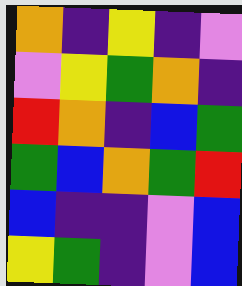[["orange", "indigo", "yellow", "indigo", "violet"], ["violet", "yellow", "green", "orange", "indigo"], ["red", "orange", "indigo", "blue", "green"], ["green", "blue", "orange", "green", "red"], ["blue", "indigo", "indigo", "violet", "blue"], ["yellow", "green", "indigo", "violet", "blue"]]